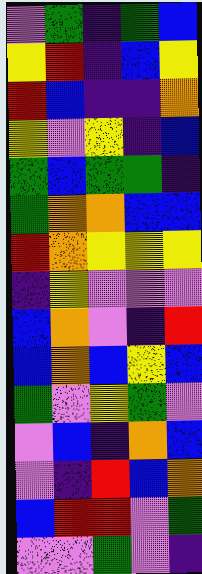[["violet", "green", "indigo", "green", "blue"], ["yellow", "red", "indigo", "blue", "yellow"], ["red", "blue", "indigo", "indigo", "orange"], ["yellow", "violet", "yellow", "indigo", "blue"], ["green", "blue", "green", "green", "indigo"], ["green", "orange", "orange", "blue", "blue"], ["red", "orange", "yellow", "yellow", "yellow"], ["indigo", "yellow", "violet", "violet", "violet"], ["blue", "orange", "violet", "indigo", "red"], ["blue", "orange", "blue", "yellow", "blue"], ["green", "violet", "yellow", "green", "violet"], ["violet", "blue", "indigo", "orange", "blue"], ["violet", "indigo", "red", "blue", "orange"], ["blue", "red", "red", "violet", "green"], ["violet", "violet", "green", "violet", "indigo"]]